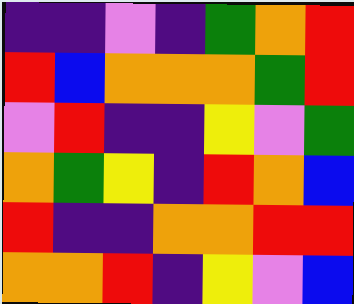[["indigo", "indigo", "violet", "indigo", "green", "orange", "red"], ["red", "blue", "orange", "orange", "orange", "green", "red"], ["violet", "red", "indigo", "indigo", "yellow", "violet", "green"], ["orange", "green", "yellow", "indigo", "red", "orange", "blue"], ["red", "indigo", "indigo", "orange", "orange", "red", "red"], ["orange", "orange", "red", "indigo", "yellow", "violet", "blue"]]